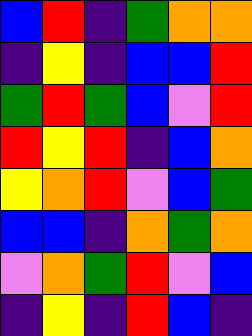[["blue", "red", "indigo", "green", "orange", "orange"], ["indigo", "yellow", "indigo", "blue", "blue", "red"], ["green", "red", "green", "blue", "violet", "red"], ["red", "yellow", "red", "indigo", "blue", "orange"], ["yellow", "orange", "red", "violet", "blue", "green"], ["blue", "blue", "indigo", "orange", "green", "orange"], ["violet", "orange", "green", "red", "violet", "blue"], ["indigo", "yellow", "indigo", "red", "blue", "indigo"]]